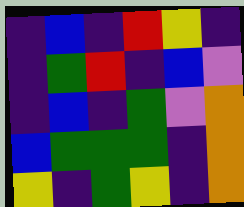[["indigo", "blue", "indigo", "red", "yellow", "indigo"], ["indigo", "green", "red", "indigo", "blue", "violet"], ["indigo", "blue", "indigo", "green", "violet", "orange"], ["blue", "green", "green", "green", "indigo", "orange"], ["yellow", "indigo", "green", "yellow", "indigo", "orange"]]